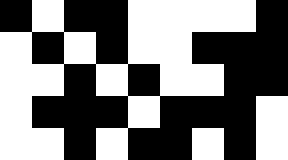[["black", "white", "black", "black", "white", "white", "white", "white", "black"], ["white", "black", "white", "black", "white", "white", "black", "black", "black"], ["white", "white", "black", "white", "black", "white", "white", "black", "black"], ["white", "black", "black", "black", "white", "black", "black", "black", "white"], ["white", "white", "black", "white", "black", "black", "white", "black", "white"]]